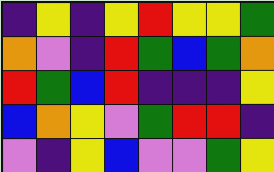[["indigo", "yellow", "indigo", "yellow", "red", "yellow", "yellow", "green"], ["orange", "violet", "indigo", "red", "green", "blue", "green", "orange"], ["red", "green", "blue", "red", "indigo", "indigo", "indigo", "yellow"], ["blue", "orange", "yellow", "violet", "green", "red", "red", "indigo"], ["violet", "indigo", "yellow", "blue", "violet", "violet", "green", "yellow"]]